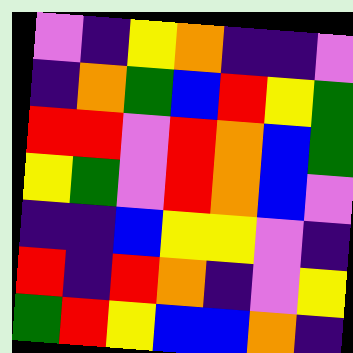[["violet", "indigo", "yellow", "orange", "indigo", "indigo", "violet"], ["indigo", "orange", "green", "blue", "red", "yellow", "green"], ["red", "red", "violet", "red", "orange", "blue", "green"], ["yellow", "green", "violet", "red", "orange", "blue", "violet"], ["indigo", "indigo", "blue", "yellow", "yellow", "violet", "indigo"], ["red", "indigo", "red", "orange", "indigo", "violet", "yellow"], ["green", "red", "yellow", "blue", "blue", "orange", "indigo"]]